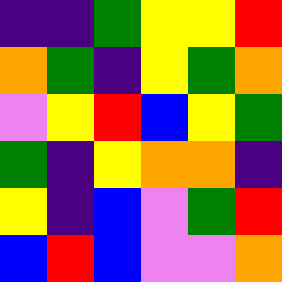[["indigo", "indigo", "green", "yellow", "yellow", "red"], ["orange", "green", "indigo", "yellow", "green", "orange"], ["violet", "yellow", "red", "blue", "yellow", "green"], ["green", "indigo", "yellow", "orange", "orange", "indigo"], ["yellow", "indigo", "blue", "violet", "green", "red"], ["blue", "red", "blue", "violet", "violet", "orange"]]